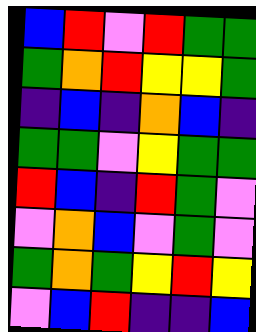[["blue", "red", "violet", "red", "green", "green"], ["green", "orange", "red", "yellow", "yellow", "green"], ["indigo", "blue", "indigo", "orange", "blue", "indigo"], ["green", "green", "violet", "yellow", "green", "green"], ["red", "blue", "indigo", "red", "green", "violet"], ["violet", "orange", "blue", "violet", "green", "violet"], ["green", "orange", "green", "yellow", "red", "yellow"], ["violet", "blue", "red", "indigo", "indigo", "blue"]]